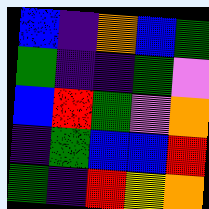[["blue", "indigo", "orange", "blue", "green"], ["green", "indigo", "indigo", "green", "violet"], ["blue", "red", "green", "violet", "orange"], ["indigo", "green", "blue", "blue", "red"], ["green", "indigo", "red", "yellow", "orange"]]